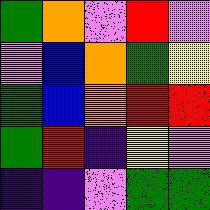[["green", "orange", "violet", "red", "violet"], ["violet", "blue", "orange", "green", "yellow"], ["green", "blue", "orange", "red", "red"], ["green", "red", "indigo", "yellow", "violet"], ["indigo", "indigo", "violet", "green", "green"]]